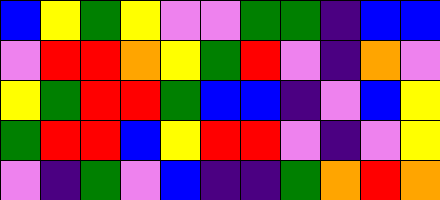[["blue", "yellow", "green", "yellow", "violet", "violet", "green", "green", "indigo", "blue", "blue"], ["violet", "red", "red", "orange", "yellow", "green", "red", "violet", "indigo", "orange", "violet"], ["yellow", "green", "red", "red", "green", "blue", "blue", "indigo", "violet", "blue", "yellow"], ["green", "red", "red", "blue", "yellow", "red", "red", "violet", "indigo", "violet", "yellow"], ["violet", "indigo", "green", "violet", "blue", "indigo", "indigo", "green", "orange", "red", "orange"]]